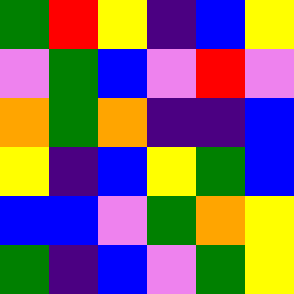[["green", "red", "yellow", "indigo", "blue", "yellow"], ["violet", "green", "blue", "violet", "red", "violet"], ["orange", "green", "orange", "indigo", "indigo", "blue"], ["yellow", "indigo", "blue", "yellow", "green", "blue"], ["blue", "blue", "violet", "green", "orange", "yellow"], ["green", "indigo", "blue", "violet", "green", "yellow"]]